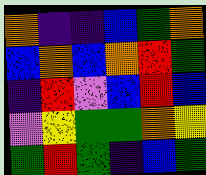[["orange", "indigo", "indigo", "blue", "green", "orange"], ["blue", "orange", "blue", "orange", "red", "green"], ["indigo", "red", "violet", "blue", "red", "blue"], ["violet", "yellow", "green", "green", "orange", "yellow"], ["green", "red", "green", "indigo", "blue", "green"]]